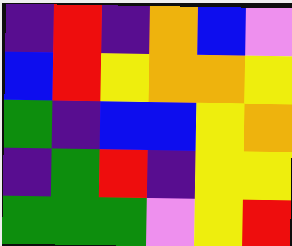[["indigo", "red", "indigo", "orange", "blue", "violet"], ["blue", "red", "yellow", "orange", "orange", "yellow"], ["green", "indigo", "blue", "blue", "yellow", "orange"], ["indigo", "green", "red", "indigo", "yellow", "yellow"], ["green", "green", "green", "violet", "yellow", "red"]]